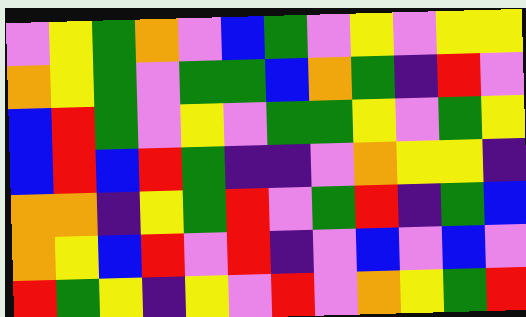[["violet", "yellow", "green", "orange", "violet", "blue", "green", "violet", "yellow", "violet", "yellow", "yellow"], ["orange", "yellow", "green", "violet", "green", "green", "blue", "orange", "green", "indigo", "red", "violet"], ["blue", "red", "green", "violet", "yellow", "violet", "green", "green", "yellow", "violet", "green", "yellow"], ["blue", "red", "blue", "red", "green", "indigo", "indigo", "violet", "orange", "yellow", "yellow", "indigo"], ["orange", "orange", "indigo", "yellow", "green", "red", "violet", "green", "red", "indigo", "green", "blue"], ["orange", "yellow", "blue", "red", "violet", "red", "indigo", "violet", "blue", "violet", "blue", "violet"], ["red", "green", "yellow", "indigo", "yellow", "violet", "red", "violet", "orange", "yellow", "green", "red"]]